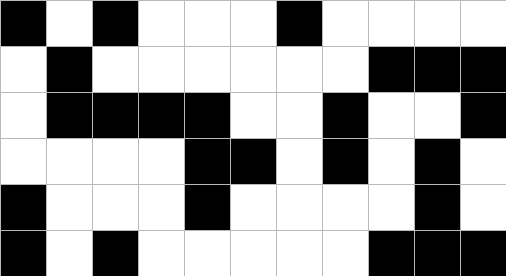[["black", "white", "black", "white", "white", "white", "black", "white", "white", "white", "white"], ["white", "black", "white", "white", "white", "white", "white", "white", "black", "black", "black"], ["white", "black", "black", "black", "black", "white", "white", "black", "white", "white", "black"], ["white", "white", "white", "white", "black", "black", "white", "black", "white", "black", "white"], ["black", "white", "white", "white", "black", "white", "white", "white", "white", "black", "white"], ["black", "white", "black", "white", "white", "white", "white", "white", "black", "black", "black"]]